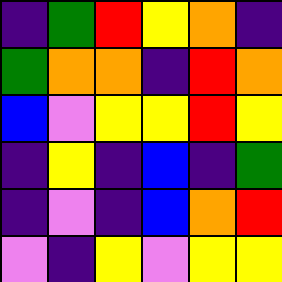[["indigo", "green", "red", "yellow", "orange", "indigo"], ["green", "orange", "orange", "indigo", "red", "orange"], ["blue", "violet", "yellow", "yellow", "red", "yellow"], ["indigo", "yellow", "indigo", "blue", "indigo", "green"], ["indigo", "violet", "indigo", "blue", "orange", "red"], ["violet", "indigo", "yellow", "violet", "yellow", "yellow"]]